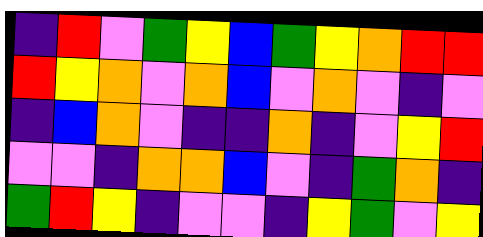[["indigo", "red", "violet", "green", "yellow", "blue", "green", "yellow", "orange", "red", "red"], ["red", "yellow", "orange", "violet", "orange", "blue", "violet", "orange", "violet", "indigo", "violet"], ["indigo", "blue", "orange", "violet", "indigo", "indigo", "orange", "indigo", "violet", "yellow", "red"], ["violet", "violet", "indigo", "orange", "orange", "blue", "violet", "indigo", "green", "orange", "indigo"], ["green", "red", "yellow", "indigo", "violet", "violet", "indigo", "yellow", "green", "violet", "yellow"]]